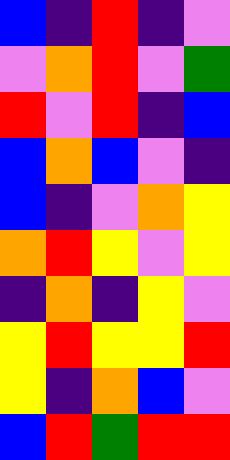[["blue", "indigo", "red", "indigo", "violet"], ["violet", "orange", "red", "violet", "green"], ["red", "violet", "red", "indigo", "blue"], ["blue", "orange", "blue", "violet", "indigo"], ["blue", "indigo", "violet", "orange", "yellow"], ["orange", "red", "yellow", "violet", "yellow"], ["indigo", "orange", "indigo", "yellow", "violet"], ["yellow", "red", "yellow", "yellow", "red"], ["yellow", "indigo", "orange", "blue", "violet"], ["blue", "red", "green", "red", "red"]]